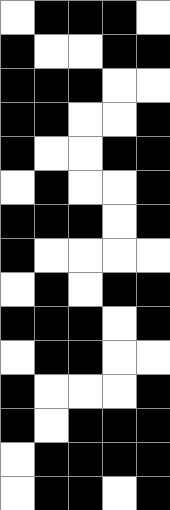[["white", "black", "black", "black", "white"], ["black", "white", "white", "black", "black"], ["black", "black", "black", "white", "white"], ["black", "black", "white", "white", "black"], ["black", "white", "white", "black", "black"], ["white", "black", "white", "white", "black"], ["black", "black", "black", "white", "black"], ["black", "white", "white", "white", "white"], ["white", "black", "white", "black", "black"], ["black", "black", "black", "white", "black"], ["white", "black", "black", "white", "white"], ["black", "white", "white", "white", "black"], ["black", "white", "black", "black", "black"], ["white", "black", "black", "black", "black"], ["white", "black", "black", "white", "black"]]